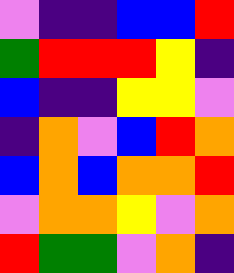[["violet", "indigo", "indigo", "blue", "blue", "red"], ["green", "red", "red", "red", "yellow", "indigo"], ["blue", "indigo", "indigo", "yellow", "yellow", "violet"], ["indigo", "orange", "violet", "blue", "red", "orange"], ["blue", "orange", "blue", "orange", "orange", "red"], ["violet", "orange", "orange", "yellow", "violet", "orange"], ["red", "green", "green", "violet", "orange", "indigo"]]